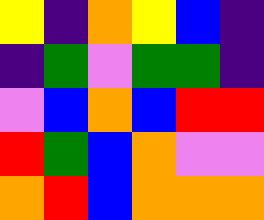[["yellow", "indigo", "orange", "yellow", "blue", "indigo"], ["indigo", "green", "violet", "green", "green", "indigo"], ["violet", "blue", "orange", "blue", "red", "red"], ["red", "green", "blue", "orange", "violet", "violet"], ["orange", "red", "blue", "orange", "orange", "orange"]]